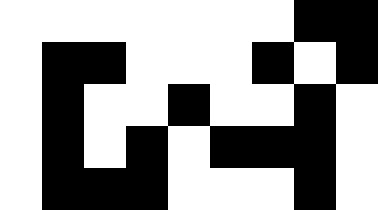[["white", "white", "white", "white", "white", "white", "white", "black", "black"], ["white", "black", "black", "white", "white", "white", "black", "white", "black"], ["white", "black", "white", "white", "black", "white", "white", "black", "white"], ["white", "black", "white", "black", "white", "black", "black", "black", "white"], ["white", "black", "black", "black", "white", "white", "white", "black", "white"]]